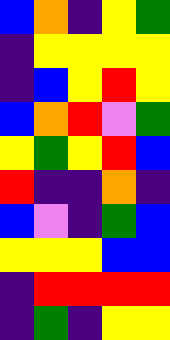[["blue", "orange", "indigo", "yellow", "green"], ["indigo", "yellow", "yellow", "yellow", "yellow"], ["indigo", "blue", "yellow", "red", "yellow"], ["blue", "orange", "red", "violet", "green"], ["yellow", "green", "yellow", "red", "blue"], ["red", "indigo", "indigo", "orange", "indigo"], ["blue", "violet", "indigo", "green", "blue"], ["yellow", "yellow", "yellow", "blue", "blue"], ["indigo", "red", "red", "red", "red"], ["indigo", "green", "indigo", "yellow", "yellow"]]